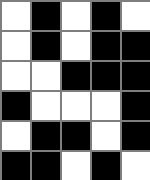[["white", "black", "white", "black", "white"], ["white", "black", "white", "black", "black"], ["white", "white", "black", "black", "black"], ["black", "white", "white", "white", "black"], ["white", "black", "black", "white", "black"], ["black", "black", "white", "black", "white"]]